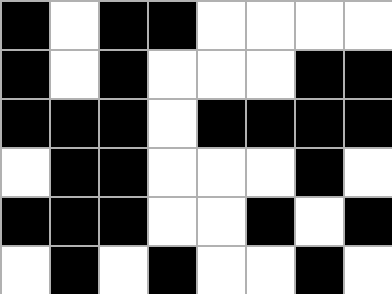[["black", "white", "black", "black", "white", "white", "white", "white"], ["black", "white", "black", "white", "white", "white", "black", "black"], ["black", "black", "black", "white", "black", "black", "black", "black"], ["white", "black", "black", "white", "white", "white", "black", "white"], ["black", "black", "black", "white", "white", "black", "white", "black"], ["white", "black", "white", "black", "white", "white", "black", "white"]]